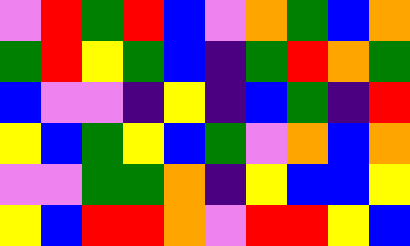[["violet", "red", "green", "red", "blue", "violet", "orange", "green", "blue", "orange"], ["green", "red", "yellow", "green", "blue", "indigo", "green", "red", "orange", "green"], ["blue", "violet", "violet", "indigo", "yellow", "indigo", "blue", "green", "indigo", "red"], ["yellow", "blue", "green", "yellow", "blue", "green", "violet", "orange", "blue", "orange"], ["violet", "violet", "green", "green", "orange", "indigo", "yellow", "blue", "blue", "yellow"], ["yellow", "blue", "red", "red", "orange", "violet", "red", "red", "yellow", "blue"]]